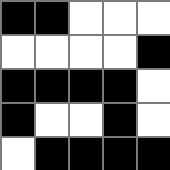[["black", "black", "white", "white", "white"], ["white", "white", "white", "white", "black"], ["black", "black", "black", "black", "white"], ["black", "white", "white", "black", "white"], ["white", "black", "black", "black", "black"]]